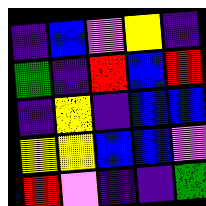[["indigo", "blue", "violet", "yellow", "indigo"], ["green", "indigo", "red", "blue", "red"], ["indigo", "yellow", "indigo", "blue", "blue"], ["yellow", "yellow", "blue", "blue", "violet"], ["red", "violet", "indigo", "indigo", "green"]]